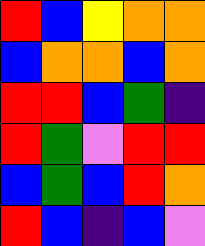[["red", "blue", "yellow", "orange", "orange"], ["blue", "orange", "orange", "blue", "orange"], ["red", "red", "blue", "green", "indigo"], ["red", "green", "violet", "red", "red"], ["blue", "green", "blue", "red", "orange"], ["red", "blue", "indigo", "blue", "violet"]]